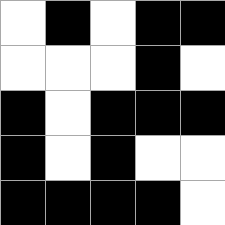[["white", "black", "white", "black", "black"], ["white", "white", "white", "black", "white"], ["black", "white", "black", "black", "black"], ["black", "white", "black", "white", "white"], ["black", "black", "black", "black", "white"]]